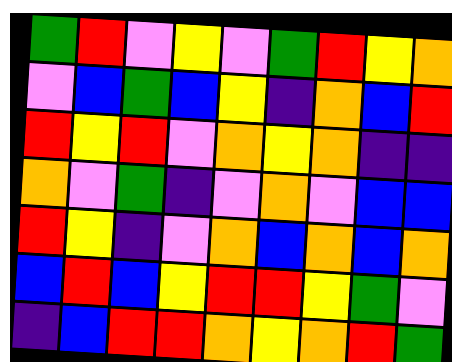[["green", "red", "violet", "yellow", "violet", "green", "red", "yellow", "orange"], ["violet", "blue", "green", "blue", "yellow", "indigo", "orange", "blue", "red"], ["red", "yellow", "red", "violet", "orange", "yellow", "orange", "indigo", "indigo"], ["orange", "violet", "green", "indigo", "violet", "orange", "violet", "blue", "blue"], ["red", "yellow", "indigo", "violet", "orange", "blue", "orange", "blue", "orange"], ["blue", "red", "blue", "yellow", "red", "red", "yellow", "green", "violet"], ["indigo", "blue", "red", "red", "orange", "yellow", "orange", "red", "green"]]